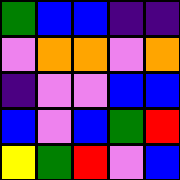[["green", "blue", "blue", "indigo", "indigo"], ["violet", "orange", "orange", "violet", "orange"], ["indigo", "violet", "violet", "blue", "blue"], ["blue", "violet", "blue", "green", "red"], ["yellow", "green", "red", "violet", "blue"]]